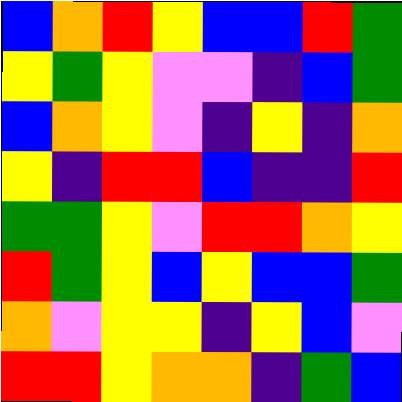[["blue", "orange", "red", "yellow", "blue", "blue", "red", "green"], ["yellow", "green", "yellow", "violet", "violet", "indigo", "blue", "green"], ["blue", "orange", "yellow", "violet", "indigo", "yellow", "indigo", "orange"], ["yellow", "indigo", "red", "red", "blue", "indigo", "indigo", "red"], ["green", "green", "yellow", "violet", "red", "red", "orange", "yellow"], ["red", "green", "yellow", "blue", "yellow", "blue", "blue", "green"], ["orange", "violet", "yellow", "yellow", "indigo", "yellow", "blue", "violet"], ["red", "red", "yellow", "orange", "orange", "indigo", "green", "blue"]]